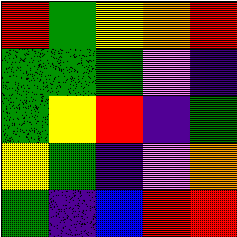[["red", "green", "yellow", "orange", "red"], ["green", "green", "green", "violet", "indigo"], ["green", "yellow", "red", "indigo", "green"], ["yellow", "green", "indigo", "violet", "orange"], ["green", "indigo", "blue", "red", "red"]]